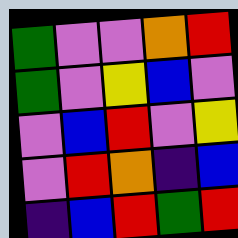[["green", "violet", "violet", "orange", "red"], ["green", "violet", "yellow", "blue", "violet"], ["violet", "blue", "red", "violet", "yellow"], ["violet", "red", "orange", "indigo", "blue"], ["indigo", "blue", "red", "green", "red"]]